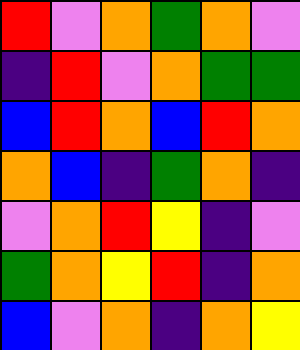[["red", "violet", "orange", "green", "orange", "violet"], ["indigo", "red", "violet", "orange", "green", "green"], ["blue", "red", "orange", "blue", "red", "orange"], ["orange", "blue", "indigo", "green", "orange", "indigo"], ["violet", "orange", "red", "yellow", "indigo", "violet"], ["green", "orange", "yellow", "red", "indigo", "orange"], ["blue", "violet", "orange", "indigo", "orange", "yellow"]]